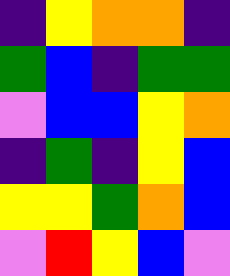[["indigo", "yellow", "orange", "orange", "indigo"], ["green", "blue", "indigo", "green", "green"], ["violet", "blue", "blue", "yellow", "orange"], ["indigo", "green", "indigo", "yellow", "blue"], ["yellow", "yellow", "green", "orange", "blue"], ["violet", "red", "yellow", "blue", "violet"]]